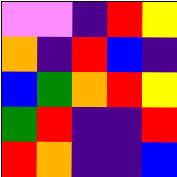[["violet", "violet", "indigo", "red", "yellow"], ["orange", "indigo", "red", "blue", "indigo"], ["blue", "green", "orange", "red", "yellow"], ["green", "red", "indigo", "indigo", "red"], ["red", "orange", "indigo", "indigo", "blue"]]